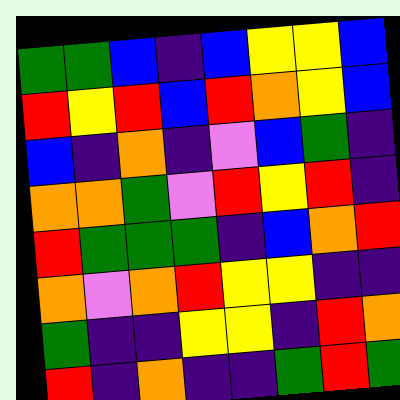[["green", "green", "blue", "indigo", "blue", "yellow", "yellow", "blue"], ["red", "yellow", "red", "blue", "red", "orange", "yellow", "blue"], ["blue", "indigo", "orange", "indigo", "violet", "blue", "green", "indigo"], ["orange", "orange", "green", "violet", "red", "yellow", "red", "indigo"], ["red", "green", "green", "green", "indigo", "blue", "orange", "red"], ["orange", "violet", "orange", "red", "yellow", "yellow", "indigo", "indigo"], ["green", "indigo", "indigo", "yellow", "yellow", "indigo", "red", "orange"], ["red", "indigo", "orange", "indigo", "indigo", "green", "red", "green"]]